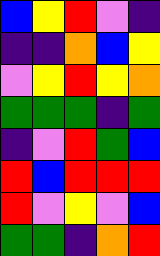[["blue", "yellow", "red", "violet", "indigo"], ["indigo", "indigo", "orange", "blue", "yellow"], ["violet", "yellow", "red", "yellow", "orange"], ["green", "green", "green", "indigo", "green"], ["indigo", "violet", "red", "green", "blue"], ["red", "blue", "red", "red", "red"], ["red", "violet", "yellow", "violet", "blue"], ["green", "green", "indigo", "orange", "red"]]